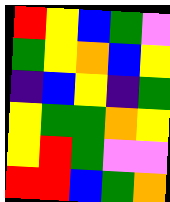[["red", "yellow", "blue", "green", "violet"], ["green", "yellow", "orange", "blue", "yellow"], ["indigo", "blue", "yellow", "indigo", "green"], ["yellow", "green", "green", "orange", "yellow"], ["yellow", "red", "green", "violet", "violet"], ["red", "red", "blue", "green", "orange"]]